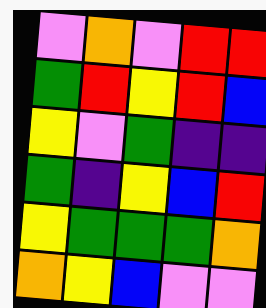[["violet", "orange", "violet", "red", "red"], ["green", "red", "yellow", "red", "blue"], ["yellow", "violet", "green", "indigo", "indigo"], ["green", "indigo", "yellow", "blue", "red"], ["yellow", "green", "green", "green", "orange"], ["orange", "yellow", "blue", "violet", "violet"]]